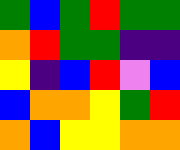[["green", "blue", "green", "red", "green", "green"], ["orange", "red", "green", "green", "indigo", "indigo"], ["yellow", "indigo", "blue", "red", "violet", "blue"], ["blue", "orange", "orange", "yellow", "green", "red"], ["orange", "blue", "yellow", "yellow", "orange", "orange"]]